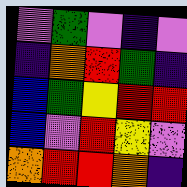[["violet", "green", "violet", "indigo", "violet"], ["indigo", "orange", "red", "green", "indigo"], ["blue", "green", "yellow", "red", "red"], ["blue", "violet", "red", "yellow", "violet"], ["orange", "red", "red", "orange", "indigo"]]